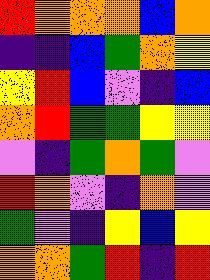[["red", "orange", "orange", "orange", "blue", "orange"], ["indigo", "indigo", "blue", "green", "orange", "yellow"], ["yellow", "red", "blue", "violet", "indigo", "blue"], ["orange", "red", "green", "green", "yellow", "yellow"], ["violet", "indigo", "green", "orange", "green", "violet"], ["red", "orange", "violet", "indigo", "orange", "violet"], ["green", "violet", "indigo", "yellow", "blue", "yellow"], ["orange", "orange", "green", "red", "indigo", "red"]]